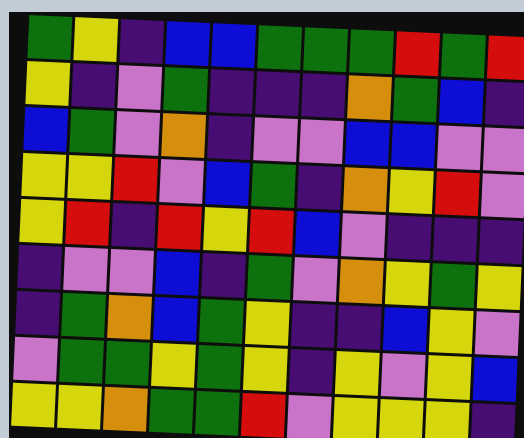[["green", "yellow", "indigo", "blue", "blue", "green", "green", "green", "red", "green", "red"], ["yellow", "indigo", "violet", "green", "indigo", "indigo", "indigo", "orange", "green", "blue", "indigo"], ["blue", "green", "violet", "orange", "indigo", "violet", "violet", "blue", "blue", "violet", "violet"], ["yellow", "yellow", "red", "violet", "blue", "green", "indigo", "orange", "yellow", "red", "violet"], ["yellow", "red", "indigo", "red", "yellow", "red", "blue", "violet", "indigo", "indigo", "indigo"], ["indigo", "violet", "violet", "blue", "indigo", "green", "violet", "orange", "yellow", "green", "yellow"], ["indigo", "green", "orange", "blue", "green", "yellow", "indigo", "indigo", "blue", "yellow", "violet"], ["violet", "green", "green", "yellow", "green", "yellow", "indigo", "yellow", "violet", "yellow", "blue"], ["yellow", "yellow", "orange", "green", "green", "red", "violet", "yellow", "yellow", "yellow", "indigo"]]